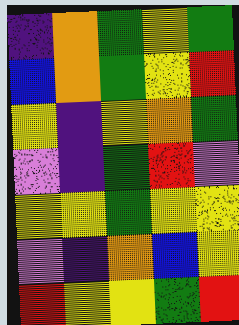[["indigo", "orange", "green", "yellow", "green"], ["blue", "orange", "green", "yellow", "red"], ["yellow", "indigo", "yellow", "orange", "green"], ["violet", "indigo", "green", "red", "violet"], ["yellow", "yellow", "green", "yellow", "yellow"], ["violet", "indigo", "orange", "blue", "yellow"], ["red", "yellow", "yellow", "green", "red"]]